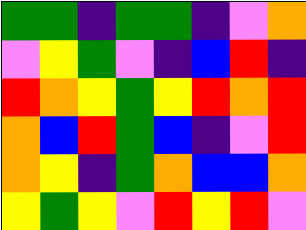[["green", "green", "indigo", "green", "green", "indigo", "violet", "orange"], ["violet", "yellow", "green", "violet", "indigo", "blue", "red", "indigo"], ["red", "orange", "yellow", "green", "yellow", "red", "orange", "red"], ["orange", "blue", "red", "green", "blue", "indigo", "violet", "red"], ["orange", "yellow", "indigo", "green", "orange", "blue", "blue", "orange"], ["yellow", "green", "yellow", "violet", "red", "yellow", "red", "violet"]]